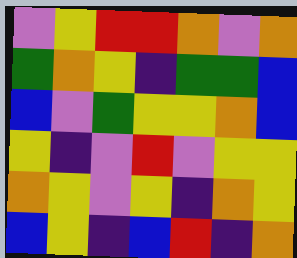[["violet", "yellow", "red", "red", "orange", "violet", "orange"], ["green", "orange", "yellow", "indigo", "green", "green", "blue"], ["blue", "violet", "green", "yellow", "yellow", "orange", "blue"], ["yellow", "indigo", "violet", "red", "violet", "yellow", "yellow"], ["orange", "yellow", "violet", "yellow", "indigo", "orange", "yellow"], ["blue", "yellow", "indigo", "blue", "red", "indigo", "orange"]]